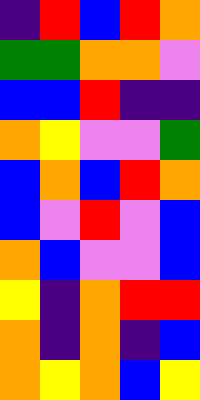[["indigo", "red", "blue", "red", "orange"], ["green", "green", "orange", "orange", "violet"], ["blue", "blue", "red", "indigo", "indigo"], ["orange", "yellow", "violet", "violet", "green"], ["blue", "orange", "blue", "red", "orange"], ["blue", "violet", "red", "violet", "blue"], ["orange", "blue", "violet", "violet", "blue"], ["yellow", "indigo", "orange", "red", "red"], ["orange", "indigo", "orange", "indigo", "blue"], ["orange", "yellow", "orange", "blue", "yellow"]]